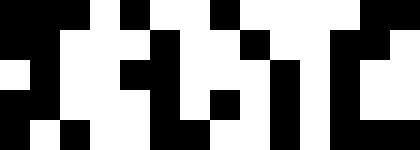[["black", "black", "black", "white", "black", "white", "white", "black", "white", "white", "white", "white", "black", "black"], ["black", "black", "white", "white", "white", "black", "white", "white", "black", "white", "white", "black", "black", "white"], ["white", "black", "white", "white", "black", "black", "white", "white", "white", "black", "white", "black", "white", "white"], ["black", "black", "white", "white", "white", "black", "white", "black", "white", "black", "white", "black", "white", "white"], ["black", "white", "black", "white", "white", "black", "black", "white", "white", "black", "white", "black", "black", "black"]]